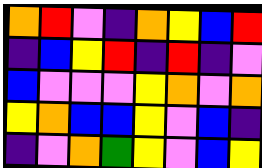[["orange", "red", "violet", "indigo", "orange", "yellow", "blue", "red"], ["indigo", "blue", "yellow", "red", "indigo", "red", "indigo", "violet"], ["blue", "violet", "violet", "violet", "yellow", "orange", "violet", "orange"], ["yellow", "orange", "blue", "blue", "yellow", "violet", "blue", "indigo"], ["indigo", "violet", "orange", "green", "yellow", "violet", "blue", "yellow"]]